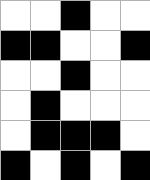[["white", "white", "black", "white", "white"], ["black", "black", "white", "white", "black"], ["white", "white", "black", "white", "white"], ["white", "black", "white", "white", "white"], ["white", "black", "black", "black", "white"], ["black", "white", "black", "white", "black"]]